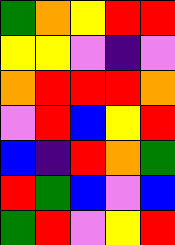[["green", "orange", "yellow", "red", "red"], ["yellow", "yellow", "violet", "indigo", "violet"], ["orange", "red", "red", "red", "orange"], ["violet", "red", "blue", "yellow", "red"], ["blue", "indigo", "red", "orange", "green"], ["red", "green", "blue", "violet", "blue"], ["green", "red", "violet", "yellow", "red"]]